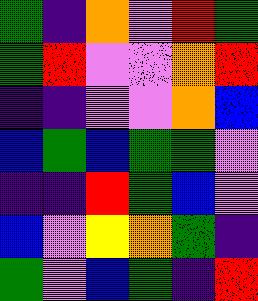[["green", "indigo", "orange", "violet", "red", "green"], ["green", "red", "violet", "violet", "orange", "red"], ["indigo", "indigo", "violet", "violet", "orange", "blue"], ["blue", "green", "blue", "green", "green", "violet"], ["indigo", "indigo", "red", "green", "blue", "violet"], ["blue", "violet", "yellow", "orange", "green", "indigo"], ["green", "violet", "blue", "green", "indigo", "red"]]